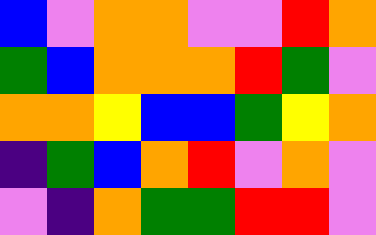[["blue", "violet", "orange", "orange", "violet", "violet", "red", "orange"], ["green", "blue", "orange", "orange", "orange", "red", "green", "violet"], ["orange", "orange", "yellow", "blue", "blue", "green", "yellow", "orange"], ["indigo", "green", "blue", "orange", "red", "violet", "orange", "violet"], ["violet", "indigo", "orange", "green", "green", "red", "red", "violet"]]